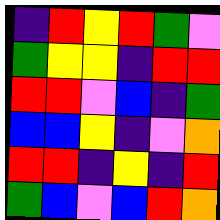[["indigo", "red", "yellow", "red", "green", "violet"], ["green", "yellow", "yellow", "indigo", "red", "red"], ["red", "red", "violet", "blue", "indigo", "green"], ["blue", "blue", "yellow", "indigo", "violet", "orange"], ["red", "red", "indigo", "yellow", "indigo", "red"], ["green", "blue", "violet", "blue", "red", "orange"]]